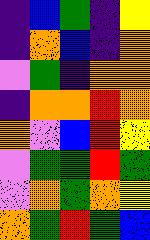[["indigo", "blue", "green", "indigo", "yellow"], ["indigo", "orange", "blue", "indigo", "orange"], ["violet", "green", "indigo", "orange", "orange"], ["indigo", "orange", "orange", "red", "orange"], ["orange", "violet", "blue", "red", "yellow"], ["violet", "green", "green", "red", "green"], ["violet", "orange", "green", "orange", "yellow"], ["orange", "green", "red", "green", "blue"]]